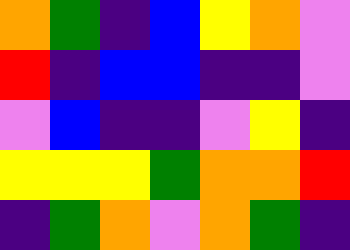[["orange", "green", "indigo", "blue", "yellow", "orange", "violet"], ["red", "indigo", "blue", "blue", "indigo", "indigo", "violet"], ["violet", "blue", "indigo", "indigo", "violet", "yellow", "indigo"], ["yellow", "yellow", "yellow", "green", "orange", "orange", "red"], ["indigo", "green", "orange", "violet", "orange", "green", "indigo"]]